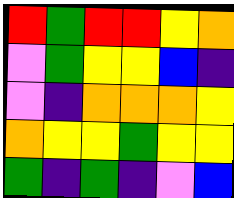[["red", "green", "red", "red", "yellow", "orange"], ["violet", "green", "yellow", "yellow", "blue", "indigo"], ["violet", "indigo", "orange", "orange", "orange", "yellow"], ["orange", "yellow", "yellow", "green", "yellow", "yellow"], ["green", "indigo", "green", "indigo", "violet", "blue"]]